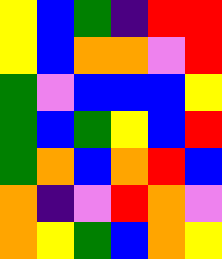[["yellow", "blue", "green", "indigo", "red", "red"], ["yellow", "blue", "orange", "orange", "violet", "red"], ["green", "violet", "blue", "blue", "blue", "yellow"], ["green", "blue", "green", "yellow", "blue", "red"], ["green", "orange", "blue", "orange", "red", "blue"], ["orange", "indigo", "violet", "red", "orange", "violet"], ["orange", "yellow", "green", "blue", "orange", "yellow"]]